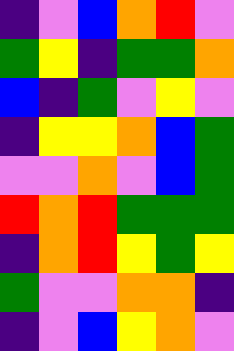[["indigo", "violet", "blue", "orange", "red", "violet"], ["green", "yellow", "indigo", "green", "green", "orange"], ["blue", "indigo", "green", "violet", "yellow", "violet"], ["indigo", "yellow", "yellow", "orange", "blue", "green"], ["violet", "violet", "orange", "violet", "blue", "green"], ["red", "orange", "red", "green", "green", "green"], ["indigo", "orange", "red", "yellow", "green", "yellow"], ["green", "violet", "violet", "orange", "orange", "indigo"], ["indigo", "violet", "blue", "yellow", "orange", "violet"]]